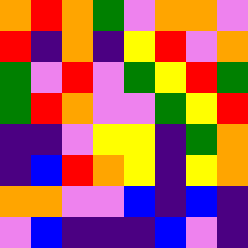[["orange", "red", "orange", "green", "violet", "orange", "orange", "violet"], ["red", "indigo", "orange", "indigo", "yellow", "red", "violet", "orange"], ["green", "violet", "red", "violet", "green", "yellow", "red", "green"], ["green", "red", "orange", "violet", "violet", "green", "yellow", "red"], ["indigo", "indigo", "violet", "yellow", "yellow", "indigo", "green", "orange"], ["indigo", "blue", "red", "orange", "yellow", "indigo", "yellow", "orange"], ["orange", "orange", "violet", "violet", "blue", "indigo", "blue", "indigo"], ["violet", "blue", "indigo", "indigo", "indigo", "blue", "violet", "indigo"]]